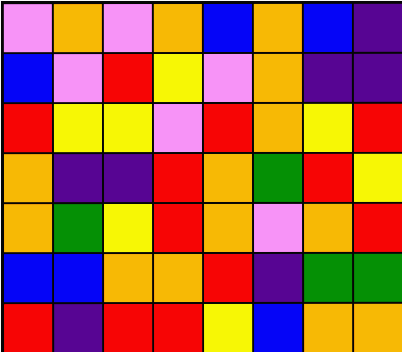[["violet", "orange", "violet", "orange", "blue", "orange", "blue", "indigo"], ["blue", "violet", "red", "yellow", "violet", "orange", "indigo", "indigo"], ["red", "yellow", "yellow", "violet", "red", "orange", "yellow", "red"], ["orange", "indigo", "indigo", "red", "orange", "green", "red", "yellow"], ["orange", "green", "yellow", "red", "orange", "violet", "orange", "red"], ["blue", "blue", "orange", "orange", "red", "indigo", "green", "green"], ["red", "indigo", "red", "red", "yellow", "blue", "orange", "orange"]]